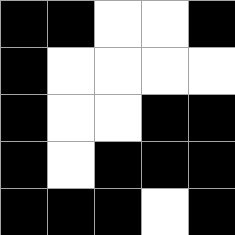[["black", "black", "white", "white", "black"], ["black", "white", "white", "white", "white"], ["black", "white", "white", "black", "black"], ["black", "white", "black", "black", "black"], ["black", "black", "black", "white", "black"]]